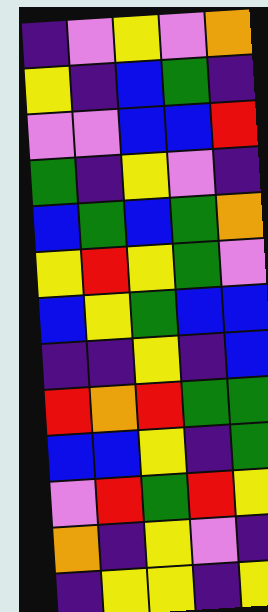[["indigo", "violet", "yellow", "violet", "orange"], ["yellow", "indigo", "blue", "green", "indigo"], ["violet", "violet", "blue", "blue", "red"], ["green", "indigo", "yellow", "violet", "indigo"], ["blue", "green", "blue", "green", "orange"], ["yellow", "red", "yellow", "green", "violet"], ["blue", "yellow", "green", "blue", "blue"], ["indigo", "indigo", "yellow", "indigo", "blue"], ["red", "orange", "red", "green", "green"], ["blue", "blue", "yellow", "indigo", "green"], ["violet", "red", "green", "red", "yellow"], ["orange", "indigo", "yellow", "violet", "indigo"], ["indigo", "yellow", "yellow", "indigo", "yellow"]]